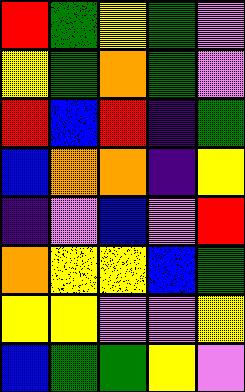[["red", "green", "yellow", "green", "violet"], ["yellow", "green", "orange", "green", "violet"], ["red", "blue", "red", "indigo", "green"], ["blue", "orange", "orange", "indigo", "yellow"], ["indigo", "violet", "blue", "violet", "red"], ["orange", "yellow", "yellow", "blue", "green"], ["yellow", "yellow", "violet", "violet", "yellow"], ["blue", "green", "green", "yellow", "violet"]]